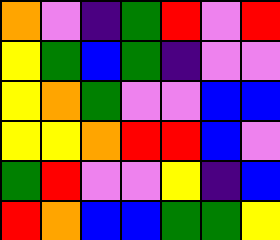[["orange", "violet", "indigo", "green", "red", "violet", "red"], ["yellow", "green", "blue", "green", "indigo", "violet", "violet"], ["yellow", "orange", "green", "violet", "violet", "blue", "blue"], ["yellow", "yellow", "orange", "red", "red", "blue", "violet"], ["green", "red", "violet", "violet", "yellow", "indigo", "blue"], ["red", "orange", "blue", "blue", "green", "green", "yellow"]]